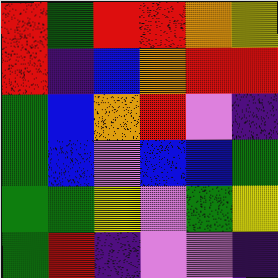[["red", "green", "red", "red", "orange", "yellow"], ["red", "indigo", "blue", "orange", "red", "red"], ["green", "blue", "orange", "red", "violet", "indigo"], ["green", "blue", "violet", "blue", "blue", "green"], ["green", "green", "yellow", "violet", "green", "yellow"], ["green", "red", "indigo", "violet", "violet", "indigo"]]